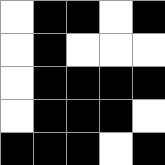[["white", "black", "black", "white", "black"], ["white", "black", "white", "white", "white"], ["white", "black", "black", "black", "black"], ["white", "black", "black", "black", "white"], ["black", "black", "black", "white", "black"]]